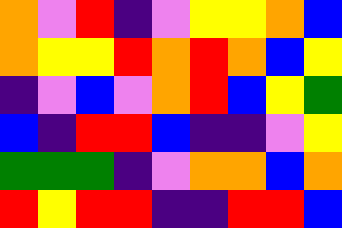[["orange", "violet", "red", "indigo", "violet", "yellow", "yellow", "orange", "blue"], ["orange", "yellow", "yellow", "red", "orange", "red", "orange", "blue", "yellow"], ["indigo", "violet", "blue", "violet", "orange", "red", "blue", "yellow", "green"], ["blue", "indigo", "red", "red", "blue", "indigo", "indigo", "violet", "yellow"], ["green", "green", "green", "indigo", "violet", "orange", "orange", "blue", "orange"], ["red", "yellow", "red", "red", "indigo", "indigo", "red", "red", "blue"]]